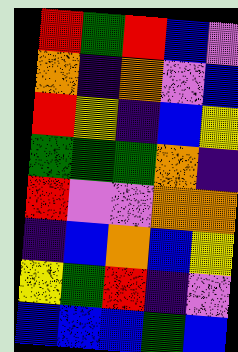[["red", "green", "red", "blue", "violet"], ["orange", "indigo", "orange", "violet", "blue"], ["red", "yellow", "indigo", "blue", "yellow"], ["green", "green", "green", "orange", "indigo"], ["red", "violet", "violet", "orange", "orange"], ["indigo", "blue", "orange", "blue", "yellow"], ["yellow", "green", "red", "indigo", "violet"], ["blue", "blue", "blue", "green", "blue"]]